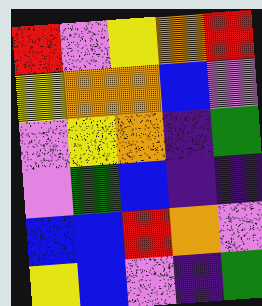[["red", "violet", "yellow", "orange", "red"], ["yellow", "orange", "orange", "blue", "violet"], ["violet", "yellow", "orange", "indigo", "green"], ["violet", "green", "blue", "indigo", "indigo"], ["blue", "blue", "red", "orange", "violet"], ["yellow", "blue", "violet", "indigo", "green"]]